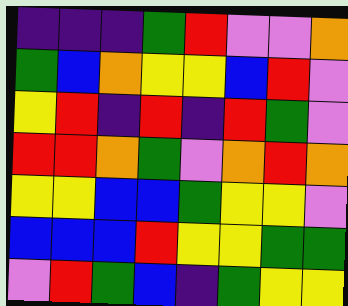[["indigo", "indigo", "indigo", "green", "red", "violet", "violet", "orange"], ["green", "blue", "orange", "yellow", "yellow", "blue", "red", "violet"], ["yellow", "red", "indigo", "red", "indigo", "red", "green", "violet"], ["red", "red", "orange", "green", "violet", "orange", "red", "orange"], ["yellow", "yellow", "blue", "blue", "green", "yellow", "yellow", "violet"], ["blue", "blue", "blue", "red", "yellow", "yellow", "green", "green"], ["violet", "red", "green", "blue", "indigo", "green", "yellow", "yellow"]]